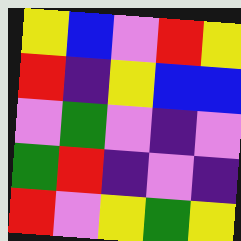[["yellow", "blue", "violet", "red", "yellow"], ["red", "indigo", "yellow", "blue", "blue"], ["violet", "green", "violet", "indigo", "violet"], ["green", "red", "indigo", "violet", "indigo"], ["red", "violet", "yellow", "green", "yellow"]]